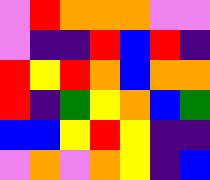[["violet", "red", "orange", "orange", "orange", "violet", "violet"], ["violet", "indigo", "indigo", "red", "blue", "red", "indigo"], ["red", "yellow", "red", "orange", "blue", "orange", "orange"], ["red", "indigo", "green", "yellow", "orange", "blue", "green"], ["blue", "blue", "yellow", "red", "yellow", "indigo", "indigo"], ["violet", "orange", "violet", "orange", "yellow", "indigo", "blue"]]